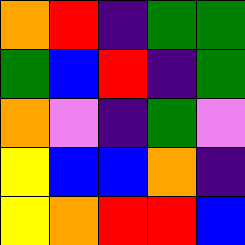[["orange", "red", "indigo", "green", "green"], ["green", "blue", "red", "indigo", "green"], ["orange", "violet", "indigo", "green", "violet"], ["yellow", "blue", "blue", "orange", "indigo"], ["yellow", "orange", "red", "red", "blue"]]